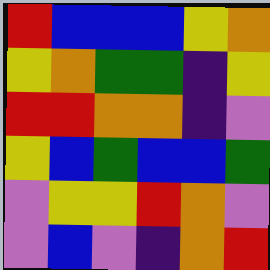[["red", "blue", "blue", "blue", "yellow", "orange"], ["yellow", "orange", "green", "green", "indigo", "yellow"], ["red", "red", "orange", "orange", "indigo", "violet"], ["yellow", "blue", "green", "blue", "blue", "green"], ["violet", "yellow", "yellow", "red", "orange", "violet"], ["violet", "blue", "violet", "indigo", "orange", "red"]]